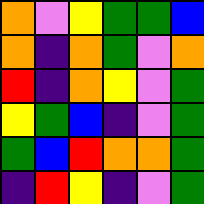[["orange", "violet", "yellow", "green", "green", "blue"], ["orange", "indigo", "orange", "green", "violet", "orange"], ["red", "indigo", "orange", "yellow", "violet", "green"], ["yellow", "green", "blue", "indigo", "violet", "green"], ["green", "blue", "red", "orange", "orange", "green"], ["indigo", "red", "yellow", "indigo", "violet", "green"]]